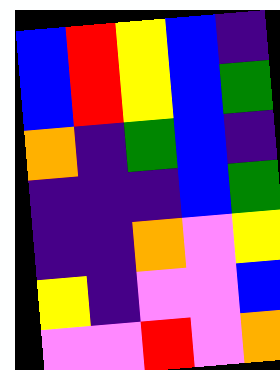[["blue", "red", "yellow", "blue", "indigo"], ["blue", "red", "yellow", "blue", "green"], ["orange", "indigo", "green", "blue", "indigo"], ["indigo", "indigo", "indigo", "blue", "green"], ["indigo", "indigo", "orange", "violet", "yellow"], ["yellow", "indigo", "violet", "violet", "blue"], ["violet", "violet", "red", "violet", "orange"]]